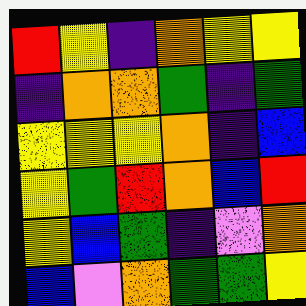[["red", "yellow", "indigo", "orange", "yellow", "yellow"], ["indigo", "orange", "orange", "green", "indigo", "green"], ["yellow", "yellow", "yellow", "orange", "indigo", "blue"], ["yellow", "green", "red", "orange", "blue", "red"], ["yellow", "blue", "green", "indigo", "violet", "orange"], ["blue", "violet", "orange", "green", "green", "yellow"]]